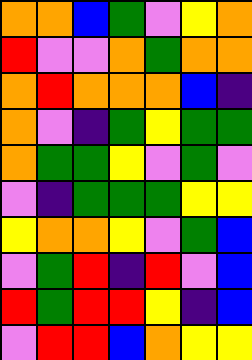[["orange", "orange", "blue", "green", "violet", "yellow", "orange"], ["red", "violet", "violet", "orange", "green", "orange", "orange"], ["orange", "red", "orange", "orange", "orange", "blue", "indigo"], ["orange", "violet", "indigo", "green", "yellow", "green", "green"], ["orange", "green", "green", "yellow", "violet", "green", "violet"], ["violet", "indigo", "green", "green", "green", "yellow", "yellow"], ["yellow", "orange", "orange", "yellow", "violet", "green", "blue"], ["violet", "green", "red", "indigo", "red", "violet", "blue"], ["red", "green", "red", "red", "yellow", "indigo", "blue"], ["violet", "red", "red", "blue", "orange", "yellow", "yellow"]]